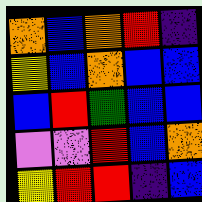[["orange", "blue", "orange", "red", "indigo"], ["yellow", "blue", "orange", "blue", "blue"], ["blue", "red", "green", "blue", "blue"], ["violet", "violet", "red", "blue", "orange"], ["yellow", "red", "red", "indigo", "blue"]]